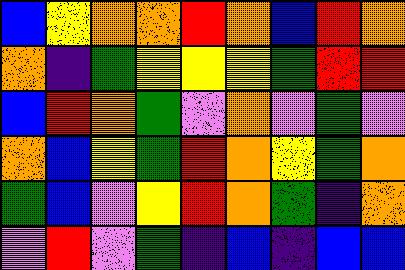[["blue", "yellow", "orange", "orange", "red", "orange", "blue", "red", "orange"], ["orange", "indigo", "green", "yellow", "yellow", "yellow", "green", "red", "red"], ["blue", "red", "orange", "green", "violet", "orange", "violet", "green", "violet"], ["orange", "blue", "yellow", "green", "red", "orange", "yellow", "green", "orange"], ["green", "blue", "violet", "yellow", "red", "orange", "green", "indigo", "orange"], ["violet", "red", "violet", "green", "indigo", "blue", "indigo", "blue", "blue"]]